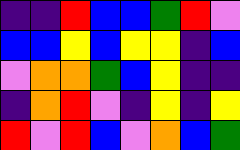[["indigo", "indigo", "red", "blue", "blue", "green", "red", "violet"], ["blue", "blue", "yellow", "blue", "yellow", "yellow", "indigo", "blue"], ["violet", "orange", "orange", "green", "blue", "yellow", "indigo", "indigo"], ["indigo", "orange", "red", "violet", "indigo", "yellow", "indigo", "yellow"], ["red", "violet", "red", "blue", "violet", "orange", "blue", "green"]]